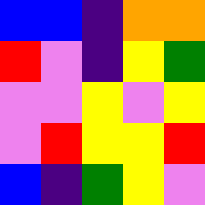[["blue", "blue", "indigo", "orange", "orange"], ["red", "violet", "indigo", "yellow", "green"], ["violet", "violet", "yellow", "violet", "yellow"], ["violet", "red", "yellow", "yellow", "red"], ["blue", "indigo", "green", "yellow", "violet"]]